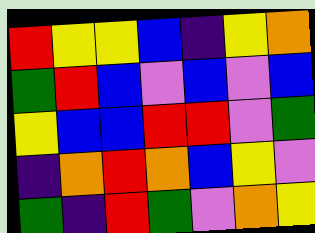[["red", "yellow", "yellow", "blue", "indigo", "yellow", "orange"], ["green", "red", "blue", "violet", "blue", "violet", "blue"], ["yellow", "blue", "blue", "red", "red", "violet", "green"], ["indigo", "orange", "red", "orange", "blue", "yellow", "violet"], ["green", "indigo", "red", "green", "violet", "orange", "yellow"]]